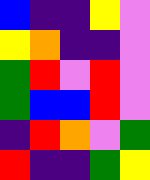[["blue", "indigo", "indigo", "yellow", "violet"], ["yellow", "orange", "indigo", "indigo", "violet"], ["green", "red", "violet", "red", "violet"], ["green", "blue", "blue", "red", "violet"], ["indigo", "red", "orange", "violet", "green"], ["red", "indigo", "indigo", "green", "yellow"]]